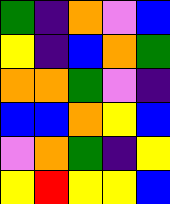[["green", "indigo", "orange", "violet", "blue"], ["yellow", "indigo", "blue", "orange", "green"], ["orange", "orange", "green", "violet", "indigo"], ["blue", "blue", "orange", "yellow", "blue"], ["violet", "orange", "green", "indigo", "yellow"], ["yellow", "red", "yellow", "yellow", "blue"]]